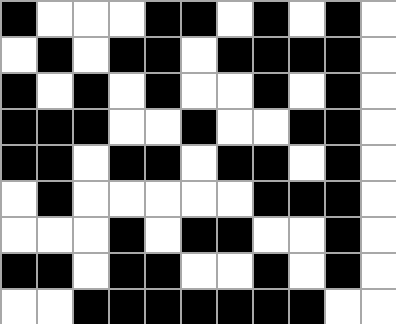[["black", "white", "white", "white", "black", "black", "white", "black", "white", "black", "white"], ["white", "black", "white", "black", "black", "white", "black", "black", "black", "black", "white"], ["black", "white", "black", "white", "black", "white", "white", "black", "white", "black", "white"], ["black", "black", "black", "white", "white", "black", "white", "white", "black", "black", "white"], ["black", "black", "white", "black", "black", "white", "black", "black", "white", "black", "white"], ["white", "black", "white", "white", "white", "white", "white", "black", "black", "black", "white"], ["white", "white", "white", "black", "white", "black", "black", "white", "white", "black", "white"], ["black", "black", "white", "black", "black", "white", "white", "black", "white", "black", "white"], ["white", "white", "black", "black", "black", "black", "black", "black", "black", "white", "white"]]